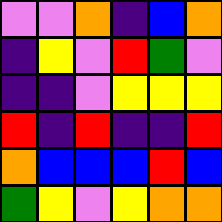[["violet", "violet", "orange", "indigo", "blue", "orange"], ["indigo", "yellow", "violet", "red", "green", "violet"], ["indigo", "indigo", "violet", "yellow", "yellow", "yellow"], ["red", "indigo", "red", "indigo", "indigo", "red"], ["orange", "blue", "blue", "blue", "red", "blue"], ["green", "yellow", "violet", "yellow", "orange", "orange"]]